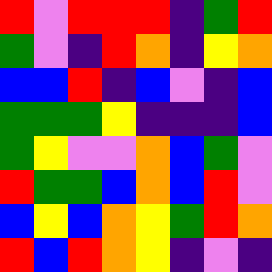[["red", "violet", "red", "red", "red", "indigo", "green", "red"], ["green", "violet", "indigo", "red", "orange", "indigo", "yellow", "orange"], ["blue", "blue", "red", "indigo", "blue", "violet", "indigo", "blue"], ["green", "green", "green", "yellow", "indigo", "indigo", "indigo", "blue"], ["green", "yellow", "violet", "violet", "orange", "blue", "green", "violet"], ["red", "green", "green", "blue", "orange", "blue", "red", "violet"], ["blue", "yellow", "blue", "orange", "yellow", "green", "red", "orange"], ["red", "blue", "red", "orange", "yellow", "indigo", "violet", "indigo"]]